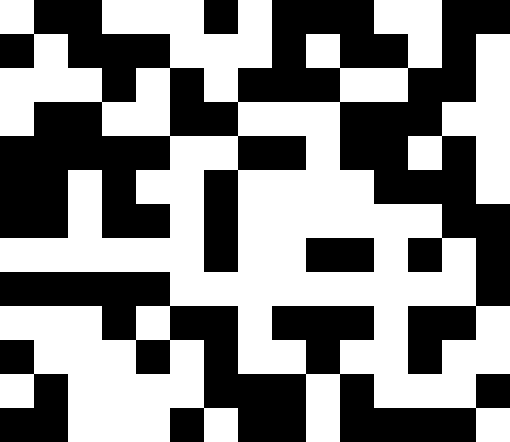[["white", "black", "black", "white", "white", "white", "black", "white", "black", "black", "black", "white", "white", "black", "black"], ["black", "white", "black", "black", "black", "white", "white", "white", "black", "white", "black", "black", "white", "black", "white"], ["white", "white", "white", "black", "white", "black", "white", "black", "black", "black", "white", "white", "black", "black", "white"], ["white", "black", "black", "white", "white", "black", "black", "white", "white", "white", "black", "black", "black", "white", "white"], ["black", "black", "black", "black", "black", "white", "white", "black", "black", "white", "black", "black", "white", "black", "white"], ["black", "black", "white", "black", "white", "white", "black", "white", "white", "white", "white", "black", "black", "black", "white"], ["black", "black", "white", "black", "black", "white", "black", "white", "white", "white", "white", "white", "white", "black", "black"], ["white", "white", "white", "white", "white", "white", "black", "white", "white", "black", "black", "white", "black", "white", "black"], ["black", "black", "black", "black", "black", "white", "white", "white", "white", "white", "white", "white", "white", "white", "black"], ["white", "white", "white", "black", "white", "black", "black", "white", "black", "black", "black", "white", "black", "black", "white"], ["black", "white", "white", "white", "black", "white", "black", "white", "white", "black", "white", "white", "black", "white", "white"], ["white", "black", "white", "white", "white", "white", "black", "black", "black", "white", "black", "white", "white", "white", "black"], ["black", "black", "white", "white", "white", "black", "white", "black", "black", "white", "black", "black", "black", "black", "white"]]